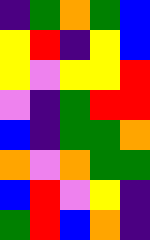[["indigo", "green", "orange", "green", "blue"], ["yellow", "red", "indigo", "yellow", "blue"], ["yellow", "violet", "yellow", "yellow", "red"], ["violet", "indigo", "green", "red", "red"], ["blue", "indigo", "green", "green", "orange"], ["orange", "violet", "orange", "green", "green"], ["blue", "red", "violet", "yellow", "indigo"], ["green", "red", "blue", "orange", "indigo"]]